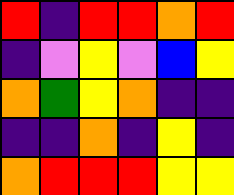[["red", "indigo", "red", "red", "orange", "red"], ["indigo", "violet", "yellow", "violet", "blue", "yellow"], ["orange", "green", "yellow", "orange", "indigo", "indigo"], ["indigo", "indigo", "orange", "indigo", "yellow", "indigo"], ["orange", "red", "red", "red", "yellow", "yellow"]]